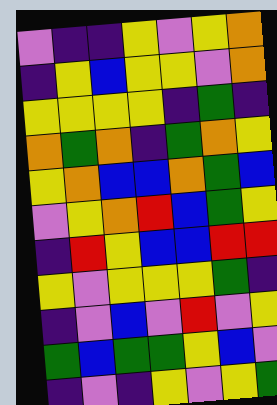[["violet", "indigo", "indigo", "yellow", "violet", "yellow", "orange"], ["indigo", "yellow", "blue", "yellow", "yellow", "violet", "orange"], ["yellow", "yellow", "yellow", "yellow", "indigo", "green", "indigo"], ["orange", "green", "orange", "indigo", "green", "orange", "yellow"], ["yellow", "orange", "blue", "blue", "orange", "green", "blue"], ["violet", "yellow", "orange", "red", "blue", "green", "yellow"], ["indigo", "red", "yellow", "blue", "blue", "red", "red"], ["yellow", "violet", "yellow", "yellow", "yellow", "green", "indigo"], ["indigo", "violet", "blue", "violet", "red", "violet", "yellow"], ["green", "blue", "green", "green", "yellow", "blue", "violet"], ["indigo", "violet", "indigo", "yellow", "violet", "yellow", "green"]]